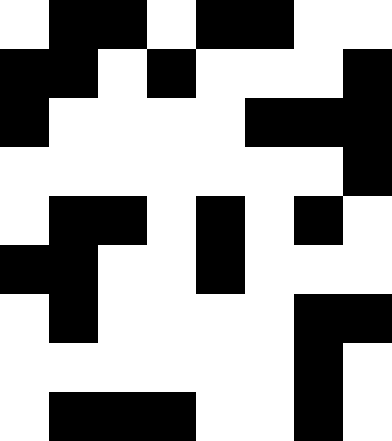[["white", "black", "black", "white", "black", "black", "white", "white"], ["black", "black", "white", "black", "white", "white", "white", "black"], ["black", "white", "white", "white", "white", "black", "black", "black"], ["white", "white", "white", "white", "white", "white", "white", "black"], ["white", "black", "black", "white", "black", "white", "black", "white"], ["black", "black", "white", "white", "black", "white", "white", "white"], ["white", "black", "white", "white", "white", "white", "black", "black"], ["white", "white", "white", "white", "white", "white", "black", "white"], ["white", "black", "black", "black", "white", "white", "black", "white"]]